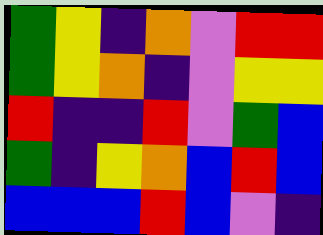[["green", "yellow", "indigo", "orange", "violet", "red", "red"], ["green", "yellow", "orange", "indigo", "violet", "yellow", "yellow"], ["red", "indigo", "indigo", "red", "violet", "green", "blue"], ["green", "indigo", "yellow", "orange", "blue", "red", "blue"], ["blue", "blue", "blue", "red", "blue", "violet", "indigo"]]